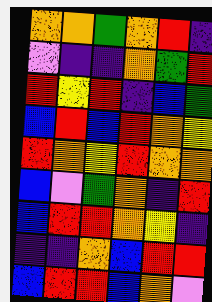[["orange", "orange", "green", "orange", "red", "indigo"], ["violet", "indigo", "indigo", "orange", "green", "red"], ["red", "yellow", "red", "indigo", "blue", "green"], ["blue", "red", "blue", "red", "orange", "yellow"], ["red", "orange", "yellow", "red", "orange", "orange"], ["blue", "violet", "green", "orange", "indigo", "red"], ["blue", "red", "red", "orange", "yellow", "indigo"], ["indigo", "indigo", "orange", "blue", "red", "red"], ["blue", "red", "red", "blue", "orange", "violet"]]